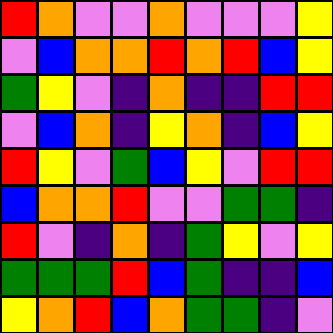[["red", "orange", "violet", "violet", "orange", "violet", "violet", "violet", "yellow"], ["violet", "blue", "orange", "orange", "red", "orange", "red", "blue", "yellow"], ["green", "yellow", "violet", "indigo", "orange", "indigo", "indigo", "red", "red"], ["violet", "blue", "orange", "indigo", "yellow", "orange", "indigo", "blue", "yellow"], ["red", "yellow", "violet", "green", "blue", "yellow", "violet", "red", "red"], ["blue", "orange", "orange", "red", "violet", "violet", "green", "green", "indigo"], ["red", "violet", "indigo", "orange", "indigo", "green", "yellow", "violet", "yellow"], ["green", "green", "green", "red", "blue", "green", "indigo", "indigo", "blue"], ["yellow", "orange", "red", "blue", "orange", "green", "green", "indigo", "violet"]]